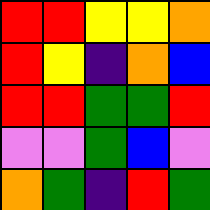[["red", "red", "yellow", "yellow", "orange"], ["red", "yellow", "indigo", "orange", "blue"], ["red", "red", "green", "green", "red"], ["violet", "violet", "green", "blue", "violet"], ["orange", "green", "indigo", "red", "green"]]